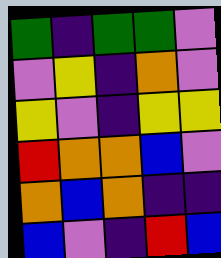[["green", "indigo", "green", "green", "violet"], ["violet", "yellow", "indigo", "orange", "violet"], ["yellow", "violet", "indigo", "yellow", "yellow"], ["red", "orange", "orange", "blue", "violet"], ["orange", "blue", "orange", "indigo", "indigo"], ["blue", "violet", "indigo", "red", "blue"]]